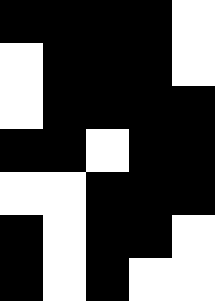[["black", "black", "black", "black", "white"], ["white", "black", "black", "black", "white"], ["white", "black", "black", "black", "black"], ["black", "black", "white", "black", "black"], ["white", "white", "black", "black", "black"], ["black", "white", "black", "black", "white"], ["black", "white", "black", "white", "white"]]